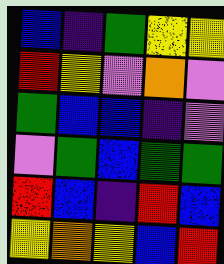[["blue", "indigo", "green", "yellow", "yellow"], ["red", "yellow", "violet", "orange", "violet"], ["green", "blue", "blue", "indigo", "violet"], ["violet", "green", "blue", "green", "green"], ["red", "blue", "indigo", "red", "blue"], ["yellow", "orange", "yellow", "blue", "red"]]